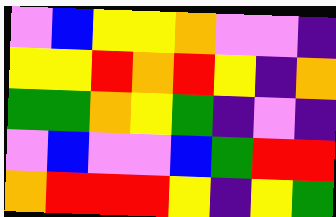[["violet", "blue", "yellow", "yellow", "orange", "violet", "violet", "indigo"], ["yellow", "yellow", "red", "orange", "red", "yellow", "indigo", "orange"], ["green", "green", "orange", "yellow", "green", "indigo", "violet", "indigo"], ["violet", "blue", "violet", "violet", "blue", "green", "red", "red"], ["orange", "red", "red", "red", "yellow", "indigo", "yellow", "green"]]